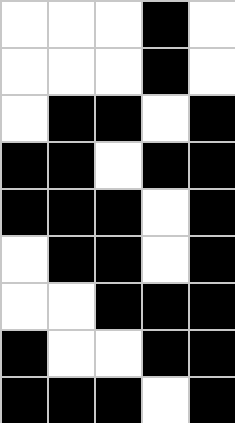[["white", "white", "white", "black", "white"], ["white", "white", "white", "black", "white"], ["white", "black", "black", "white", "black"], ["black", "black", "white", "black", "black"], ["black", "black", "black", "white", "black"], ["white", "black", "black", "white", "black"], ["white", "white", "black", "black", "black"], ["black", "white", "white", "black", "black"], ["black", "black", "black", "white", "black"]]